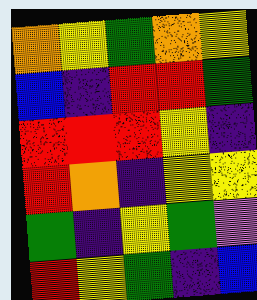[["orange", "yellow", "green", "orange", "yellow"], ["blue", "indigo", "red", "red", "green"], ["red", "red", "red", "yellow", "indigo"], ["red", "orange", "indigo", "yellow", "yellow"], ["green", "indigo", "yellow", "green", "violet"], ["red", "yellow", "green", "indigo", "blue"]]